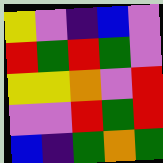[["yellow", "violet", "indigo", "blue", "violet"], ["red", "green", "red", "green", "violet"], ["yellow", "yellow", "orange", "violet", "red"], ["violet", "violet", "red", "green", "red"], ["blue", "indigo", "green", "orange", "green"]]